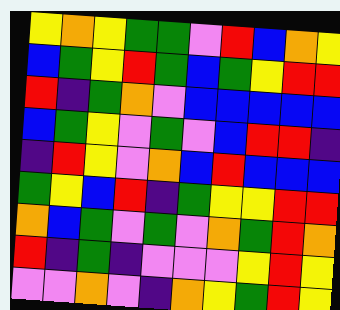[["yellow", "orange", "yellow", "green", "green", "violet", "red", "blue", "orange", "yellow"], ["blue", "green", "yellow", "red", "green", "blue", "green", "yellow", "red", "red"], ["red", "indigo", "green", "orange", "violet", "blue", "blue", "blue", "blue", "blue"], ["blue", "green", "yellow", "violet", "green", "violet", "blue", "red", "red", "indigo"], ["indigo", "red", "yellow", "violet", "orange", "blue", "red", "blue", "blue", "blue"], ["green", "yellow", "blue", "red", "indigo", "green", "yellow", "yellow", "red", "red"], ["orange", "blue", "green", "violet", "green", "violet", "orange", "green", "red", "orange"], ["red", "indigo", "green", "indigo", "violet", "violet", "violet", "yellow", "red", "yellow"], ["violet", "violet", "orange", "violet", "indigo", "orange", "yellow", "green", "red", "yellow"]]